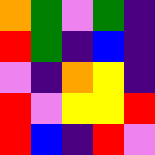[["orange", "green", "violet", "green", "indigo"], ["red", "green", "indigo", "blue", "indigo"], ["violet", "indigo", "orange", "yellow", "indigo"], ["red", "violet", "yellow", "yellow", "red"], ["red", "blue", "indigo", "red", "violet"]]